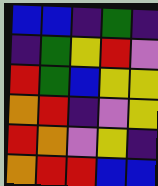[["blue", "blue", "indigo", "green", "indigo"], ["indigo", "green", "yellow", "red", "violet"], ["red", "green", "blue", "yellow", "yellow"], ["orange", "red", "indigo", "violet", "yellow"], ["red", "orange", "violet", "yellow", "indigo"], ["orange", "red", "red", "blue", "blue"]]